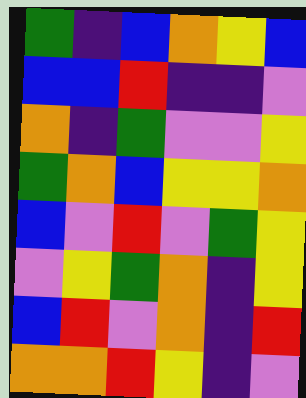[["green", "indigo", "blue", "orange", "yellow", "blue"], ["blue", "blue", "red", "indigo", "indigo", "violet"], ["orange", "indigo", "green", "violet", "violet", "yellow"], ["green", "orange", "blue", "yellow", "yellow", "orange"], ["blue", "violet", "red", "violet", "green", "yellow"], ["violet", "yellow", "green", "orange", "indigo", "yellow"], ["blue", "red", "violet", "orange", "indigo", "red"], ["orange", "orange", "red", "yellow", "indigo", "violet"]]